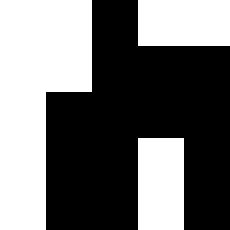[["white", "white", "black", "white", "white"], ["white", "white", "black", "black", "black"], ["white", "black", "black", "black", "black"], ["white", "black", "black", "white", "black"], ["white", "black", "black", "white", "black"]]